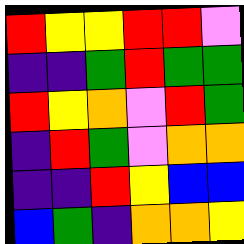[["red", "yellow", "yellow", "red", "red", "violet"], ["indigo", "indigo", "green", "red", "green", "green"], ["red", "yellow", "orange", "violet", "red", "green"], ["indigo", "red", "green", "violet", "orange", "orange"], ["indigo", "indigo", "red", "yellow", "blue", "blue"], ["blue", "green", "indigo", "orange", "orange", "yellow"]]